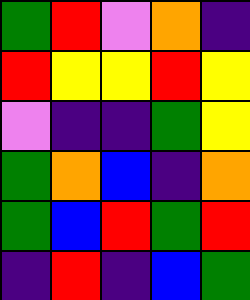[["green", "red", "violet", "orange", "indigo"], ["red", "yellow", "yellow", "red", "yellow"], ["violet", "indigo", "indigo", "green", "yellow"], ["green", "orange", "blue", "indigo", "orange"], ["green", "blue", "red", "green", "red"], ["indigo", "red", "indigo", "blue", "green"]]